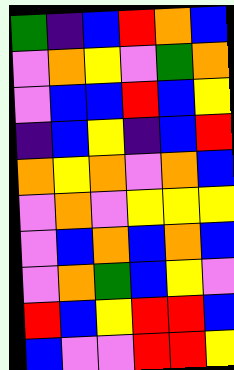[["green", "indigo", "blue", "red", "orange", "blue"], ["violet", "orange", "yellow", "violet", "green", "orange"], ["violet", "blue", "blue", "red", "blue", "yellow"], ["indigo", "blue", "yellow", "indigo", "blue", "red"], ["orange", "yellow", "orange", "violet", "orange", "blue"], ["violet", "orange", "violet", "yellow", "yellow", "yellow"], ["violet", "blue", "orange", "blue", "orange", "blue"], ["violet", "orange", "green", "blue", "yellow", "violet"], ["red", "blue", "yellow", "red", "red", "blue"], ["blue", "violet", "violet", "red", "red", "yellow"]]